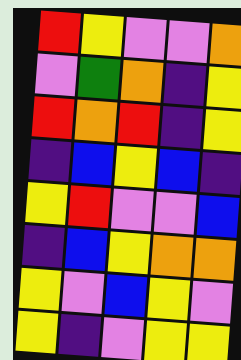[["red", "yellow", "violet", "violet", "orange"], ["violet", "green", "orange", "indigo", "yellow"], ["red", "orange", "red", "indigo", "yellow"], ["indigo", "blue", "yellow", "blue", "indigo"], ["yellow", "red", "violet", "violet", "blue"], ["indigo", "blue", "yellow", "orange", "orange"], ["yellow", "violet", "blue", "yellow", "violet"], ["yellow", "indigo", "violet", "yellow", "yellow"]]